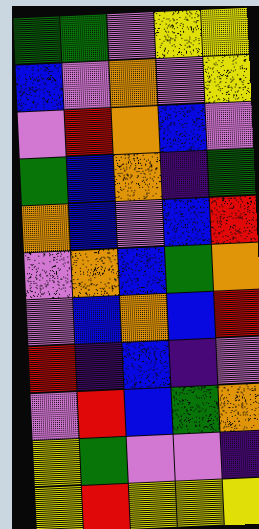[["green", "green", "violet", "yellow", "yellow"], ["blue", "violet", "orange", "violet", "yellow"], ["violet", "red", "orange", "blue", "violet"], ["green", "blue", "orange", "indigo", "green"], ["orange", "blue", "violet", "blue", "red"], ["violet", "orange", "blue", "green", "orange"], ["violet", "blue", "orange", "blue", "red"], ["red", "indigo", "blue", "indigo", "violet"], ["violet", "red", "blue", "green", "orange"], ["yellow", "green", "violet", "violet", "indigo"], ["yellow", "red", "yellow", "yellow", "yellow"]]